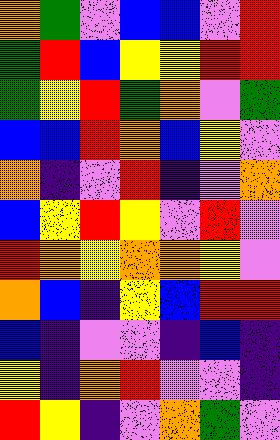[["orange", "green", "violet", "blue", "blue", "violet", "red"], ["green", "red", "blue", "yellow", "yellow", "red", "red"], ["green", "yellow", "red", "green", "orange", "violet", "green"], ["blue", "blue", "red", "orange", "blue", "yellow", "violet"], ["orange", "indigo", "violet", "red", "indigo", "violet", "orange"], ["blue", "yellow", "red", "yellow", "violet", "red", "violet"], ["red", "orange", "yellow", "orange", "orange", "yellow", "violet"], ["orange", "blue", "indigo", "yellow", "blue", "red", "red"], ["blue", "indigo", "violet", "violet", "indigo", "blue", "indigo"], ["yellow", "indigo", "orange", "red", "violet", "violet", "indigo"], ["red", "yellow", "indigo", "violet", "orange", "green", "violet"]]